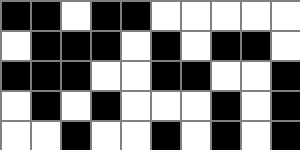[["black", "black", "white", "black", "black", "white", "white", "white", "white", "white"], ["white", "black", "black", "black", "white", "black", "white", "black", "black", "white"], ["black", "black", "black", "white", "white", "black", "black", "white", "white", "black"], ["white", "black", "white", "black", "white", "white", "white", "black", "white", "black"], ["white", "white", "black", "white", "white", "black", "white", "black", "white", "black"]]